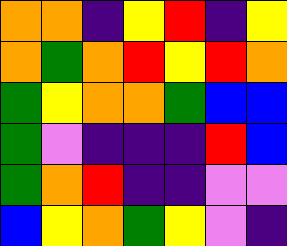[["orange", "orange", "indigo", "yellow", "red", "indigo", "yellow"], ["orange", "green", "orange", "red", "yellow", "red", "orange"], ["green", "yellow", "orange", "orange", "green", "blue", "blue"], ["green", "violet", "indigo", "indigo", "indigo", "red", "blue"], ["green", "orange", "red", "indigo", "indigo", "violet", "violet"], ["blue", "yellow", "orange", "green", "yellow", "violet", "indigo"]]